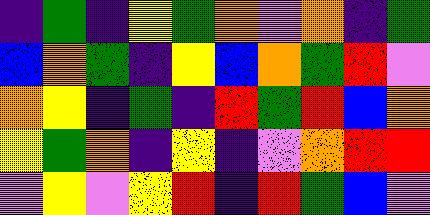[["indigo", "green", "indigo", "yellow", "green", "orange", "violet", "orange", "indigo", "green"], ["blue", "orange", "green", "indigo", "yellow", "blue", "orange", "green", "red", "violet"], ["orange", "yellow", "indigo", "green", "indigo", "red", "green", "red", "blue", "orange"], ["yellow", "green", "orange", "indigo", "yellow", "indigo", "violet", "orange", "red", "red"], ["violet", "yellow", "violet", "yellow", "red", "indigo", "red", "green", "blue", "violet"]]